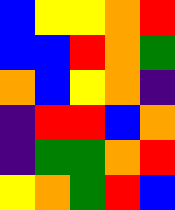[["blue", "yellow", "yellow", "orange", "red"], ["blue", "blue", "red", "orange", "green"], ["orange", "blue", "yellow", "orange", "indigo"], ["indigo", "red", "red", "blue", "orange"], ["indigo", "green", "green", "orange", "red"], ["yellow", "orange", "green", "red", "blue"]]